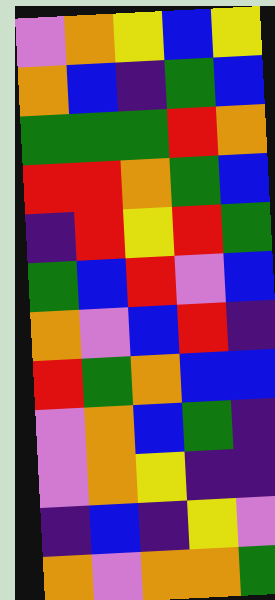[["violet", "orange", "yellow", "blue", "yellow"], ["orange", "blue", "indigo", "green", "blue"], ["green", "green", "green", "red", "orange"], ["red", "red", "orange", "green", "blue"], ["indigo", "red", "yellow", "red", "green"], ["green", "blue", "red", "violet", "blue"], ["orange", "violet", "blue", "red", "indigo"], ["red", "green", "orange", "blue", "blue"], ["violet", "orange", "blue", "green", "indigo"], ["violet", "orange", "yellow", "indigo", "indigo"], ["indigo", "blue", "indigo", "yellow", "violet"], ["orange", "violet", "orange", "orange", "green"]]